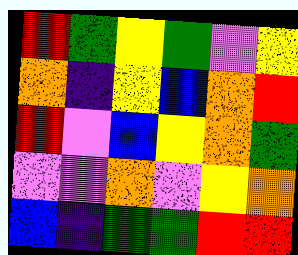[["red", "green", "yellow", "green", "violet", "yellow"], ["orange", "indigo", "yellow", "blue", "orange", "red"], ["red", "violet", "blue", "yellow", "orange", "green"], ["violet", "violet", "orange", "violet", "yellow", "orange"], ["blue", "indigo", "green", "green", "red", "red"]]